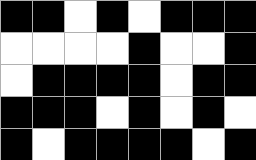[["black", "black", "white", "black", "white", "black", "black", "black"], ["white", "white", "white", "white", "black", "white", "white", "black"], ["white", "black", "black", "black", "black", "white", "black", "black"], ["black", "black", "black", "white", "black", "white", "black", "white"], ["black", "white", "black", "black", "black", "black", "white", "black"]]